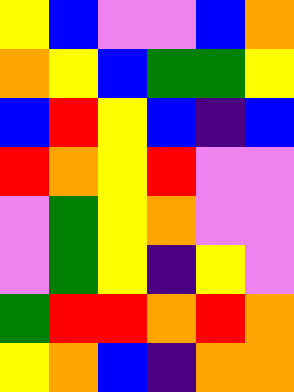[["yellow", "blue", "violet", "violet", "blue", "orange"], ["orange", "yellow", "blue", "green", "green", "yellow"], ["blue", "red", "yellow", "blue", "indigo", "blue"], ["red", "orange", "yellow", "red", "violet", "violet"], ["violet", "green", "yellow", "orange", "violet", "violet"], ["violet", "green", "yellow", "indigo", "yellow", "violet"], ["green", "red", "red", "orange", "red", "orange"], ["yellow", "orange", "blue", "indigo", "orange", "orange"]]